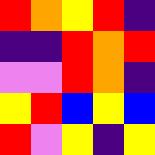[["red", "orange", "yellow", "red", "indigo"], ["indigo", "indigo", "red", "orange", "red"], ["violet", "violet", "red", "orange", "indigo"], ["yellow", "red", "blue", "yellow", "blue"], ["red", "violet", "yellow", "indigo", "yellow"]]